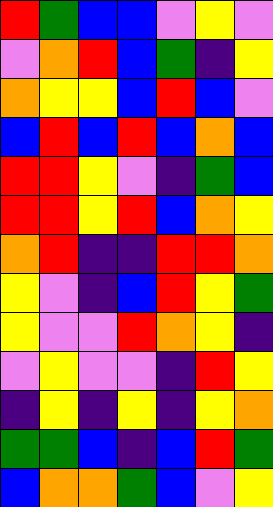[["red", "green", "blue", "blue", "violet", "yellow", "violet"], ["violet", "orange", "red", "blue", "green", "indigo", "yellow"], ["orange", "yellow", "yellow", "blue", "red", "blue", "violet"], ["blue", "red", "blue", "red", "blue", "orange", "blue"], ["red", "red", "yellow", "violet", "indigo", "green", "blue"], ["red", "red", "yellow", "red", "blue", "orange", "yellow"], ["orange", "red", "indigo", "indigo", "red", "red", "orange"], ["yellow", "violet", "indigo", "blue", "red", "yellow", "green"], ["yellow", "violet", "violet", "red", "orange", "yellow", "indigo"], ["violet", "yellow", "violet", "violet", "indigo", "red", "yellow"], ["indigo", "yellow", "indigo", "yellow", "indigo", "yellow", "orange"], ["green", "green", "blue", "indigo", "blue", "red", "green"], ["blue", "orange", "orange", "green", "blue", "violet", "yellow"]]